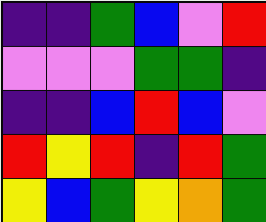[["indigo", "indigo", "green", "blue", "violet", "red"], ["violet", "violet", "violet", "green", "green", "indigo"], ["indigo", "indigo", "blue", "red", "blue", "violet"], ["red", "yellow", "red", "indigo", "red", "green"], ["yellow", "blue", "green", "yellow", "orange", "green"]]